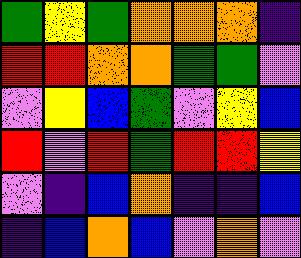[["green", "yellow", "green", "orange", "orange", "orange", "indigo"], ["red", "red", "orange", "orange", "green", "green", "violet"], ["violet", "yellow", "blue", "green", "violet", "yellow", "blue"], ["red", "violet", "red", "green", "red", "red", "yellow"], ["violet", "indigo", "blue", "orange", "indigo", "indigo", "blue"], ["indigo", "blue", "orange", "blue", "violet", "orange", "violet"]]